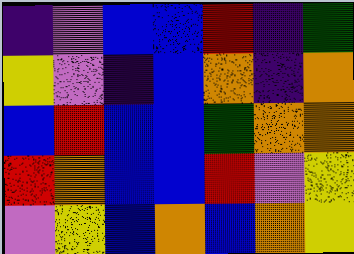[["indigo", "violet", "blue", "blue", "red", "indigo", "green"], ["yellow", "violet", "indigo", "blue", "orange", "indigo", "orange"], ["blue", "red", "blue", "blue", "green", "orange", "orange"], ["red", "orange", "blue", "blue", "red", "violet", "yellow"], ["violet", "yellow", "blue", "orange", "blue", "orange", "yellow"]]